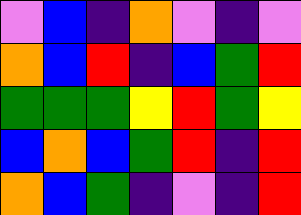[["violet", "blue", "indigo", "orange", "violet", "indigo", "violet"], ["orange", "blue", "red", "indigo", "blue", "green", "red"], ["green", "green", "green", "yellow", "red", "green", "yellow"], ["blue", "orange", "blue", "green", "red", "indigo", "red"], ["orange", "blue", "green", "indigo", "violet", "indigo", "red"]]